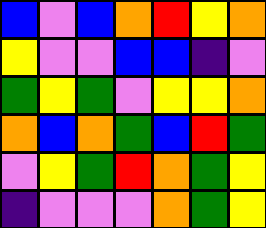[["blue", "violet", "blue", "orange", "red", "yellow", "orange"], ["yellow", "violet", "violet", "blue", "blue", "indigo", "violet"], ["green", "yellow", "green", "violet", "yellow", "yellow", "orange"], ["orange", "blue", "orange", "green", "blue", "red", "green"], ["violet", "yellow", "green", "red", "orange", "green", "yellow"], ["indigo", "violet", "violet", "violet", "orange", "green", "yellow"]]